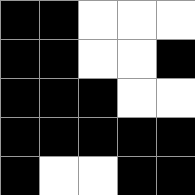[["black", "black", "white", "white", "white"], ["black", "black", "white", "white", "black"], ["black", "black", "black", "white", "white"], ["black", "black", "black", "black", "black"], ["black", "white", "white", "black", "black"]]